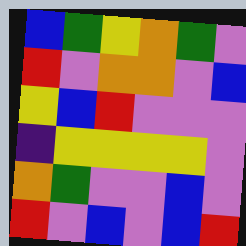[["blue", "green", "yellow", "orange", "green", "violet"], ["red", "violet", "orange", "orange", "violet", "blue"], ["yellow", "blue", "red", "violet", "violet", "violet"], ["indigo", "yellow", "yellow", "yellow", "yellow", "violet"], ["orange", "green", "violet", "violet", "blue", "violet"], ["red", "violet", "blue", "violet", "blue", "red"]]